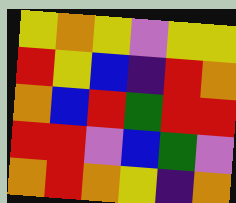[["yellow", "orange", "yellow", "violet", "yellow", "yellow"], ["red", "yellow", "blue", "indigo", "red", "orange"], ["orange", "blue", "red", "green", "red", "red"], ["red", "red", "violet", "blue", "green", "violet"], ["orange", "red", "orange", "yellow", "indigo", "orange"]]